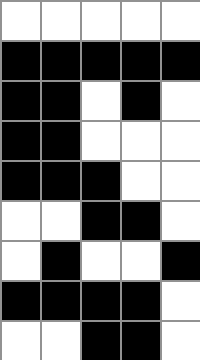[["white", "white", "white", "white", "white"], ["black", "black", "black", "black", "black"], ["black", "black", "white", "black", "white"], ["black", "black", "white", "white", "white"], ["black", "black", "black", "white", "white"], ["white", "white", "black", "black", "white"], ["white", "black", "white", "white", "black"], ["black", "black", "black", "black", "white"], ["white", "white", "black", "black", "white"]]